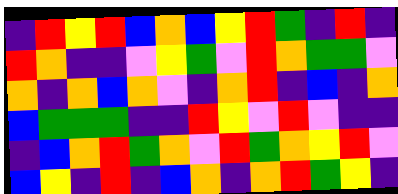[["indigo", "red", "yellow", "red", "blue", "orange", "blue", "yellow", "red", "green", "indigo", "red", "indigo"], ["red", "orange", "indigo", "indigo", "violet", "yellow", "green", "violet", "red", "orange", "green", "green", "violet"], ["orange", "indigo", "orange", "blue", "orange", "violet", "indigo", "orange", "red", "indigo", "blue", "indigo", "orange"], ["blue", "green", "green", "green", "indigo", "indigo", "red", "yellow", "violet", "red", "violet", "indigo", "indigo"], ["indigo", "blue", "orange", "red", "green", "orange", "violet", "red", "green", "orange", "yellow", "red", "violet"], ["blue", "yellow", "indigo", "red", "indigo", "blue", "orange", "indigo", "orange", "red", "green", "yellow", "indigo"]]